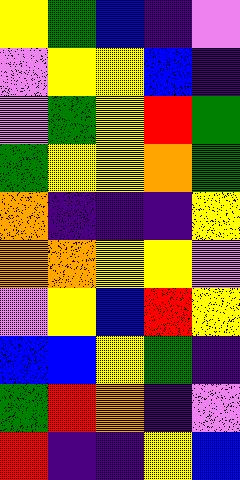[["yellow", "green", "blue", "indigo", "violet"], ["violet", "yellow", "yellow", "blue", "indigo"], ["violet", "green", "yellow", "red", "green"], ["green", "yellow", "yellow", "orange", "green"], ["orange", "indigo", "indigo", "indigo", "yellow"], ["orange", "orange", "yellow", "yellow", "violet"], ["violet", "yellow", "blue", "red", "yellow"], ["blue", "blue", "yellow", "green", "indigo"], ["green", "red", "orange", "indigo", "violet"], ["red", "indigo", "indigo", "yellow", "blue"]]